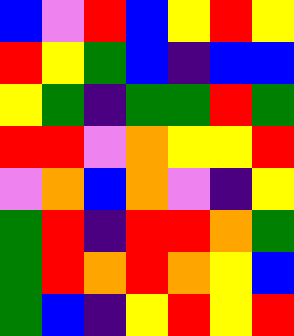[["blue", "violet", "red", "blue", "yellow", "red", "yellow"], ["red", "yellow", "green", "blue", "indigo", "blue", "blue"], ["yellow", "green", "indigo", "green", "green", "red", "green"], ["red", "red", "violet", "orange", "yellow", "yellow", "red"], ["violet", "orange", "blue", "orange", "violet", "indigo", "yellow"], ["green", "red", "indigo", "red", "red", "orange", "green"], ["green", "red", "orange", "red", "orange", "yellow", "blue"], ["green", "blue", "indigo", "yellow", "red", "yellow", "red"]]